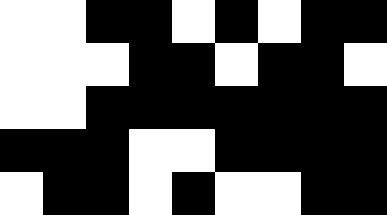[["white", "white", "black", "black", "white", "black", "white", "black", "black"], ["white", "white", "white", "black", "black", "white", "black", "black", "white"], ["white", "white", "black", "black", "black", "black", "black", "black", "black"], ["black", "black", "black", "white", "white", "black", "black", "black", "black"], ["white", "black", "black", "white", "black", "white", "white", "black", "black"]]